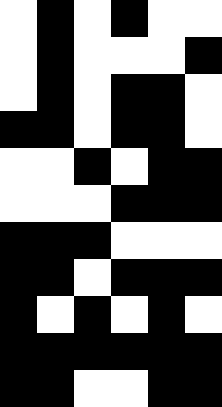[["white", "black", "white", "black", "white", "white"], ["white", "black", "white", "white", "white", "black"], ["white", "black", "white", "black", "black", "white"], ["black", "black", "white", "black", "black", "white"], ["white", "white", "black", "white", "black", "black"], ["white", "white", "white", "black", "black", "black"], ["black", "black", "black", "white", "white", "white"], ["black", "black", "white", "black", "black", "black"], ["black", "white", "black", "white", "black", "white"], ["black", "black", "black", "black", "black", "black"], ["black", "black", "white", "white", "black", "black"]]